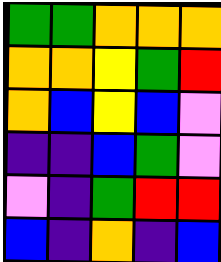[["green", "green", "orange", "orange", "orange"], ["orange", "orange", "yellow", "green", "red"], ["orange", "blue", "yellow", "blue", "violet"], ["indigo", "indigo", "blue", "green", "violet"], ["violet", "indigo", "green", "red", "red"], ["blue", "indigo", "orange", "indigo", "blue"]]